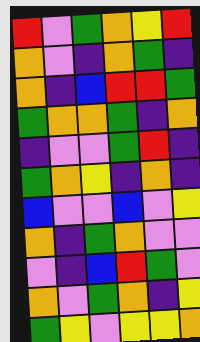[["red", "violet", "green", "orange", "yellow", "red"], ["orange", "violet", "indigo", "orange", "green", "indigo"], ["orange", "indigo", "blue", "red", "red", "green"], ["green", "orange", "orange", "green", "indigo", "orange"], ["indigo", "violet", "violet", "green", "red", "indigo"], ["green", "orange", "yellow", "indigo", "orange", "indigo"], ["blue", "violet", "violet", "blue", "violet", "yellow"], ["orange", "indigo", "green", "orange", "violet", "violet"], ["violet", "indigo", "blue", "red", "green", "violet"], ["orange", "violet", "green", "orange", "indigo", "yellow"], ["green", "yellow", "violet", "yellow", "yellow", "orange"]]